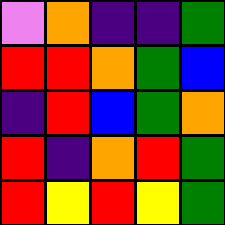[["violet", "orange", "indigo", "indigo", "green"], ["red", "red", "orange", "green", "blue"], ["indigo", "red", "blue", "green", "orange"], ["red", "indigo", "orange", "red", "green"], ["red", "yellow", "red", "yellow", "green"]]